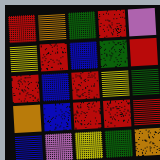[["red", "orange", "green", "red", "violet"], ["yellow", "red", "blue", "green", "red"], ["red", "blue", "red", "yellow", "green"], ["orange", "blue", "red", "red", "red"], ["blue", "violet", "yellow", "green", "orange"]]